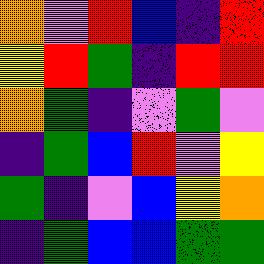[["orange", "violet", "red", "blue", "indigo", "red"], ["yellow", "red", "green", "indigo", "red", "red"], ["orange", "green", "indigo", "violet", "green", "violet"], ["indigo", "green", "blue", "red", "violet", "yellow"], ["green", "indigo", "violet", "blue", "yellow", "orange"], ["indigo", "green", "blue", "blue", "green", "green"]]